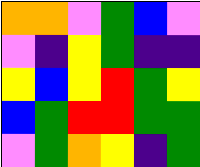[["orange", "orange", "violet", "green", "blue", "violet"], ["violet", "indigo", "yellow", "green", "indigo", "indigo"], ["yellow", "blue", "yellow", "red", "green", "yellow"], ["blue", "green", "red", "red", "green", "green"], ["violet", "green", "orange", "yellow", "indigo", "green"]]